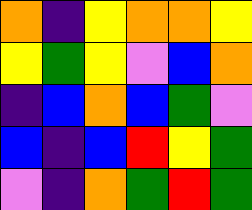[["orange", "indigo", "yellow", "orange", "orange", "yellow"], ["yellow", "green", "yellow", "violet", "blue", "orange"], ["indigo", "blue", "orange", "blue", "green", "violet"], ["blue", "indigo", "blue", "red", "yellow", "green"], ["violet", "indigo", "orange", "green", "red", "green"]]